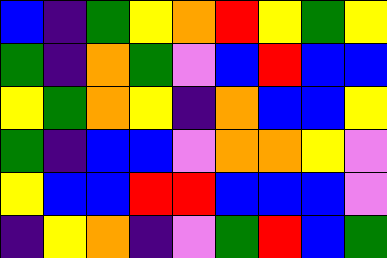[["blue", "indigo", "green", "yellow", "orange", "red", "yellow", "green", "yellow"], ["green", "indigo", "orange", "green", "violet", "blue", "red", "blue", "blue"], ["yellow", "green", "orange", "yellow", "indigo", "orange", "blue", "blue", "yellow"], ["green", "indigo", "blue", "blue", "violet", "orange", "orange", "yellow", "violet"], ["yellow", "blue", "blue", "red", "red", "blue", "blue", "blue", "violet"], ["indigo", "yellow", "orange", "indigo", "violet", "green", "red", "blue", "green"]]